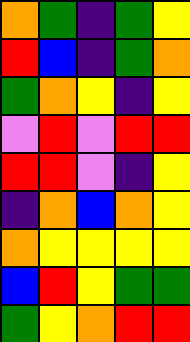[["orange", "green", "indigo", "green", "yellow"], ["red", "blue", "indigo", "green", "orange"], ["green", "orange", "yellow", "indigo", "yellow"], ["violet", "red", "violet", "red", "red"], ["red", "red", "violet", "indigo", "yellow"], ["indigo", "orange", "blue", "orange", "yellow"], ["orange", "yellow", "yellow", "yellow", "yellow"], ["blue", "red", "yellow", "green", "green"], ["green", "yellow", "orange", "red", "red"]]